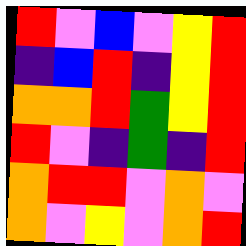[["red", "violet", "blue", "violet", "yellow", "red"], ["indigo", "blue", "red", "indigo", "yellow", "red"], ["orange", "orange", "red", "green", "yellow", "red"], ["red", "violet", "indigo", "green", "indigo", "red"], ["orange", "red", "red", "violet", "orange", "violet"], ["orange", "violet", "yellow", "violet", "orange", "red"]]